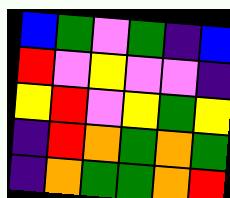[["blue", "green", "violet", "green", "indigo", "blue"], ["red", "violet", "yellow", "violet", "violet", "indigo"], ["yellow", "red", "violet", "yellow", "green", "yellow"], ["indigo", "red", "orange", "green", "orange", "green"], ["indigo", "orange", "green", "green", "orange", "red"]]